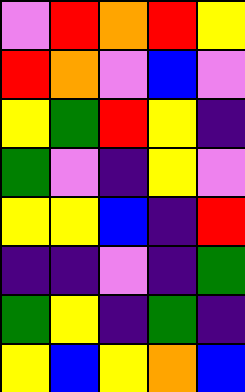[["violet", "red", "orange", "red", "yellow"], ["red", "orange", "violet", "blue", "violet"], ["yellow", "green", "red", "yellow", "indigo"], ["green", "violet", "indigo", "yellow", "violet"], ["yellow", "yellow", "blue", "indigo", "red"], ["indigo", "indigo", "violet", "indigo", "green"], ["green", "yellow", "indigo", "green", "indigo"], ["yellow", "blue", "yellow", "orange", "blue"]]